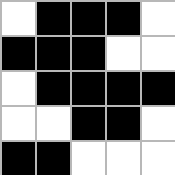[["white", "black", "black", "black", "white"], ["black", "black", "black", "white", "white"], ["white", "black", "black", "black", "black"], ["white", "white", "black", "black", "white"], ["black", "black", "white", "white", "white"]]